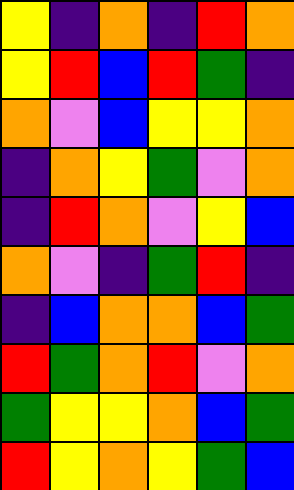[["yellow", "indigo", "orange", "indigo", "red", "orange"], ["yellow", "red", "blue", "red", "green", "indigo"], ["orange", "violet", "blue", "yellow", "yellow", "orange"], ["indigo", "orange", "yellow", "green", "violet", "orange"], ["indigo", "red", "orange", "violet", "yellow", "blue"], ["orange", "violet", "indigo", "green", "red", "indigo"], ["indigo", "blue", "orange", "orange", "blue", "green"], ["red", "green", "orange", "red", "violet", "orange"], ["green", "yellow", "yellow", "orange", "blue", "green"], ["red", "yellow", "orange", "yellow", "green", "blue"]]